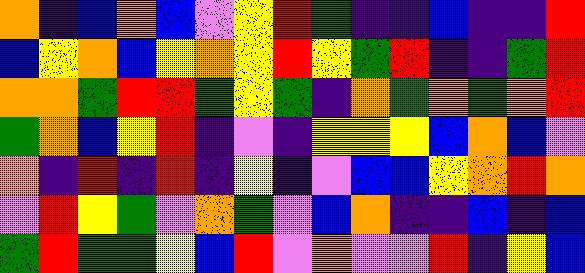[["orange", "indigo", "blue", "orange", "blue", "violet", "yellow", "red", "green", "indigo", "indigo", "blue", "indigo", "indigo", "red"], ["blue", "yellow", "orange", "blue", "yellow", "orange", "yellow", "red", "yellow", "green", "red", "indigo", "indigo", "green", "red"], ["orange", "orange", "green", "red", "red", "green", "yellow", "green", "indigo", "orange", "green", "orange", "green", "orange", "red"], ["green", "orange", "blue", "yellow", "red", "indigo", "violet", "indigo", "yellow", "yellow", "yellow", "blue", "orange", "blue", "violet"], ["orange", "indigo", "red", "indigo", "red", "indigo", "yellow", "indigo", "violet", "blue", "blue", "yellow", "orange", "red", "orange"], ["violet", "red", "yellow", "green", "violet", "orange", "green", "violet", "blue", "orange", "indigo", "indigo", "blue", "indigo", "blue"], ["green", "red", "green", "green", "yellow", "blue", "red", "violet", "orange", "violet", "violet", "red", "indigo", "yellow", "blue"]]